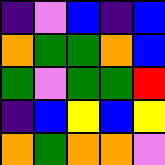[["indigo", "violet", "blue", "indigo", "blue"], ["orange", "green", "green", "orange", "blue"], ["green", "violet", "green", "green", "red"], ["indigo", "blue", "yellow", "blue", "yellow"], ["orange", "green", "orange", "orange", "violet"]]